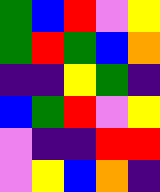[["green", "blue", "red", "violet", "yellow"], ["green", "red", "green", "blue", "orange"], ["indigo", "indigo", "yellow", "green", "indigo"], ["blue", "green", "red", "violet", "yellow"], ["violet", "indigo", "indigo", "red", "red"], ["violet", "yellow", "blue", "orange", "indigo"]]